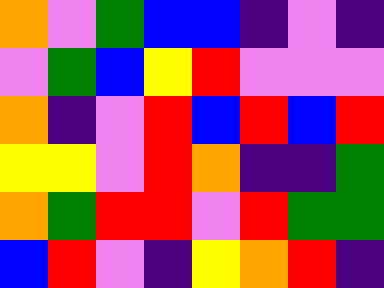[["orange", "violet", "green", "blue", "blue", "indigo", "violet", "indigo"], ["violet", "green", "blue", "yellow", "red", "violet", "violet", "violet"], ["orange", "indigo", "violet", "red", "blue", "red", "blue", "red"], ["yellow", "yellow", "violet", "red", "orange", "indigo", "indigo", "green"], ["orange", "green", "red", "red", "violet", "red", "green", "green"], ["blue", "red", "violet", "indigo", "yellow", "orange", "red", "indigo"]]